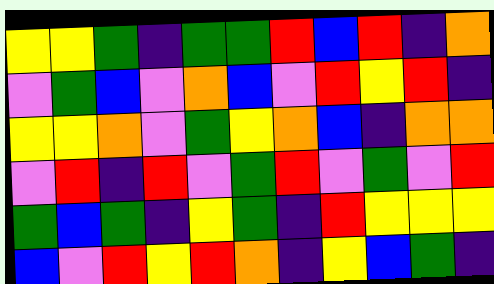[["yellow", "yellow", "green", "indigo", "green", "green", "red", "blue", "red", "indigo", "orange"], ["violet", "green", "blue", "violet", "orange", "blue", "violet", "red", "yellow", "red", "indigo"], ["yellow", "yellow", "orange", "violet", "green", "yellow", "orange", "blue", "indigo", "orange", "orange"], ["violet", "red", "indigo", "red", "violet", "green", "red", "violet", "green", "violet", "red"], ["green", "blue", "green", "indigo", "yellow", "green", "indigo", "red", "yellow", "yellow", "yellow"], ["blue", "violet", "red", "yellow", "red", "orange", "indigo", "yellow", "blue", "green", "indigo"]]